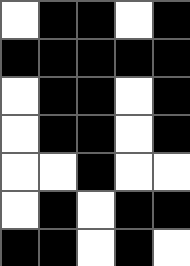[["white", "black", "black", "white", "black"], ["black", "black", "black", "black", "black"], ["white", "black", "black", "white", "black"], ["white", "black", "black", "white", "black"], ["white", "white", "black", "white", "white"], ["white", "black", "white", "black", "black"], ["black", "black", "white", "black", "white"]]